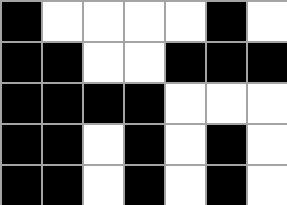[["black", "white", "white", "white", "white", "black", "white"], ["black", "black", "white", "white", "black", "black", "black"], ["black", "black", "black", "black", "white", "white", "white"], ["black", "black", "white", "black", "white", "black", "white"], ["black", "black", "white", "black", "white", "black", "white"]]